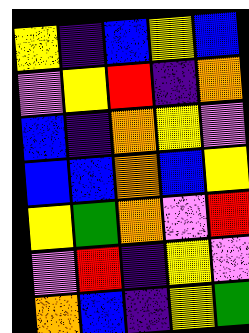[["yellow", "indigo", "blue", "yellow", "blue"], ["violet", "yellow", "red", "indigo", "orange"], ["blue", "indigo", "orange", "yellow", "violet"], ["blue", "blue", "orange", "blue", "yellow"], ["yellow", "green", "orange", "violet", "red"], ["violet", "red", "indigo", "yellow", "violet"], ["orange", "blue", "indigo", "yellow", "green"]]